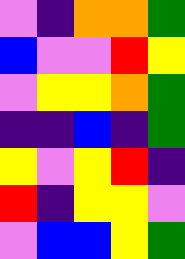[["violet", "indigo", "orange", "orange", "green"], ["blue", "violet", "violet", "red", "yellow"], ["violet", "yellow", "yellow", "orange", "green"], ["indigo", "indigo", "blue", "indigo", "green"], ["yellow", "violet", "yellow", "red", "indigo"], ["red", "indigo", "yellow", "yellow", "violet"], ["violet", "blue", "blue", "yellow", "green"]]